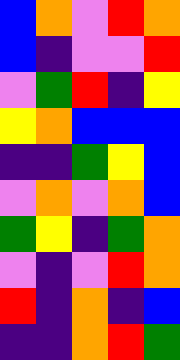[["blue", "orange", "violet", "red", "orange"], ["blue", "indigo", "violet", "violet", "red"], ["violet", "green", "red", "indigo", "yellow"], ["yellow", "orange", "blue", "blue", "blue"], ["indigo", "indigo", "green", "yellow", "blue"], ["violet", "orange", "violet", "orange", "blue"], ["green", "yellow", "indigo", "green", "orange"], ["violet", "indigo", "violet", "red", "orange"], ["red", "indigo", "orange", "indigo", "blue"], ["indigo", "indigo", "orange", "red", "green"]]